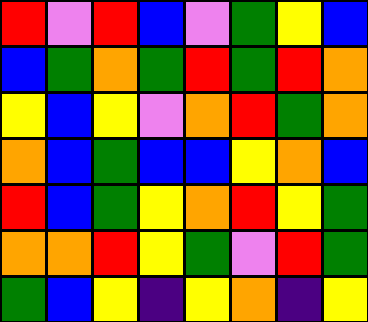[["red", "violet", "red", "blue", "violet", "green", "yellow", "blue"], ["blue", "green", "orange", "green", "red", "green", "red", "orange"], ["yellow", "blue", "yellow", "violet", "orange", "red", "green", "orange"], ["orange", "blue", "green", "blue", "blue", "yellow", "orange", "blue"], ["red", "blue", "green", "yellow", "orange", "red", "yellow", "green"], ["orange", "orange", "red", "yellow", "green", "violet", "red", "green"], ["green", "blue", "yellow", "indigo", "yellow", "orange", "indigo", "yellow"]]